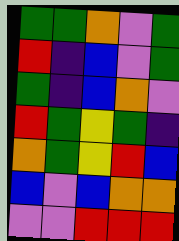[["green", "green", "orange", "violet", "green"], ["red", "indigo", "blue", "violet", "green"], ["green", "indigo", "blue", "orange", "violet"], ["red", "green", "yellow", "green", "indigo"], ["orange", "green", "yellow", "red", "blue"], ["blue", "violet", "blue", "orange", "orange"], ["violet", "violet", "red", "red", "red"]]